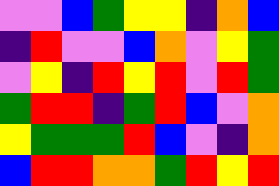[["violet", "violet", "blue", "green", "yellow", "yellow", "indigo", "orange", "blue"], ["indigo", "red", "violet", "violet", "blue", "orange", "violet", "yellow", "green"], ["violet", "yellow", "indigo", "red", "yellow", "red", "violet", "red", "green"], ["green", "red", "red", "indigo", "green", "red", "blue", "violet", "orange"], ["yellow", "green", "green", "green", "red", "blue", "violet", "indigo", "orange"], ["blue", "red", "red", "orange", "orange", "green", "red", "yellow", "red"]]